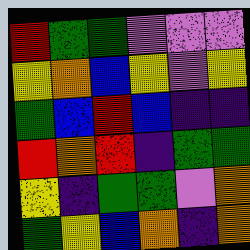[["red", "green", "green", "violet", "violet", "violet"], ["yellow", "orange", "blue", "yellow", "violet", "yellow"], ["green", "blue", "red", "blue", "indigo", "indigo"], ["red", "orange", "red", "indigo", "green", "green"], ["yellow", "indigo", "green", "green", "violet", "orange"], ["green", "yellow", "blue", "orange", "indigo", "orange"]]